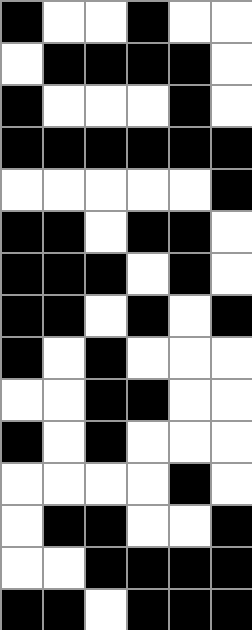[["black", "white", "white", "black", "white", "white"], ["white", "black", "black", "black", "black", "white"], ["black", "white", "white", "white", "black", "white"], ["black", "black", "black", "black", "black", "black"], ["white", "white", "white", "white", "white", "black"], ["black", "black", "white", "black", "black", "white"], ["black", "black", "black", "white", "black", "white"], ["black", "black", "white", "black", "white", "black"], ["black", "white", "black", "white", "white", "white"], ["white", "white", "black", "black", "white", "white"], ["black", "white", "black", "white", "white", "white"], ["white", "white", "white", "white", "black", "white"], ["white", "black", "black", "white", "white", "black"], ["white", "white", "black", "black", "black", "black"], ["black", "black", "white", "black", "black", "black"]]